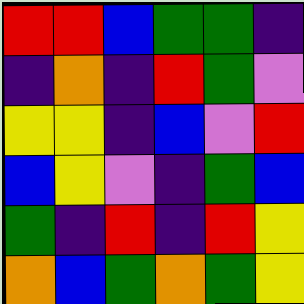[["red", "red", "blue", "green", "green", "indigo"], ["indigo", "orange", "indigo", "red", "green", "violet"], ["yellow", "yellow", "indigo", "blue", "violet", "red"], ["blue", "yellow", "violet", "indigo", "green", "blue"], ["green", "indigo", "red", "indigo", "red", "yellow"], ["orange", "blue", "green", "orange", "green", "yellow"]]